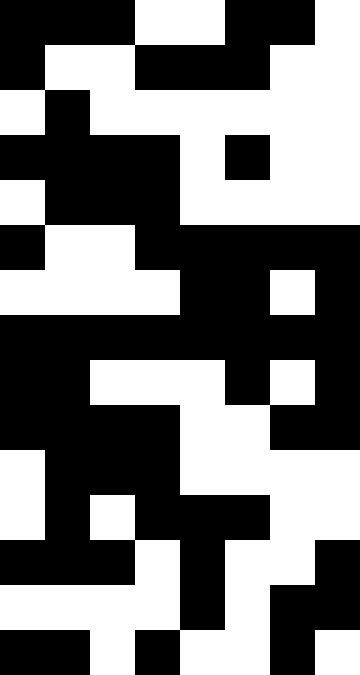[["black", "black", "black", "white", "white", "black", "black", "white"], ["black", "white", "white", "black", "black", "black", "white", "white"], ["white", "black", "white", "white", "white", "white", "white", "white"], ["black", "black", "black", "black", "white", "black", "white", "white"], ["white", "black", "black", "black", "white", "white", "white", "white"], ["black", "white", "white", "black", "black", "black", "black", "black"], ["white", "white", "white", "white", "black", "black", "white", "black"], ["black", "black", "black", "black", "black", "black", "black", "black"], ["black", "black", "white", "white", "white", "black", "white", "black"], ["black", "black", "black", "black", "white", "white", "black", "black"], ["white", "black", "black", "black", "white", "white", "white", "white"], ["white", "black", "white", "black", "black", "black", "white", "white"], ["black", "black", "black", "white", "black", "white", "white", "black"], ["white", "white", "white", "white", "black", "white", "black", "black"], ["black", "black", "white", "black", "white", "white", "black", "white"]]